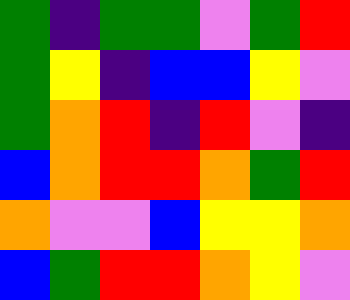[["green", "indigo", "green", "green", "violet", "green", "red"], ["green", "yellow", "indigo", "blue", "blue", "yellow", "violet"], ["green", "orange", "red", "indigo", "red", "violet", "indigo"], ["blue", "orange", "red", "red", "orange", "green", "red"], ["orange", "violet", "violet", "blue", "yellow", "yellow", "orange"], ["blue", "green", "red", "red", "orange", "yellow", "violet"]]